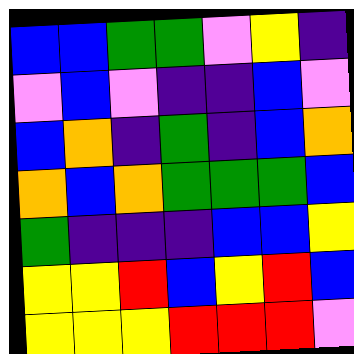[["blue", "blue", "green", "green", "violet", "yellow", "indigo"], ["violet", "blue", "violet", "indigo", "indigo", "blue", "violet"], ["blue", "orange", "indigo", "green", "indigo", "blue", "orange"], ["orange", "blue", "orange", "green", "green", "green", "blue"], ["green", "indigo", "indigo", "indigo", "blue", "blue", "yellow"], ["yellow", "yellow", "red", "blue", "yellow", "red", "blue"], ["yellow", "yellow", "yellow", "red", "red", "red", "violet"]]